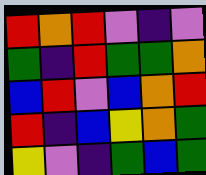[["red", "orange", "red", "violet", "indigo", "violet"], ["green", "indigo", "red", "green", "green", "orange"], ["blue", "red", "violet", "blue", "orange", "red"], ["red", "indigo", "blue", "yellow", "orange", "green"], ["yellow", "violet", "indigo", "green", "blue", "green"]]